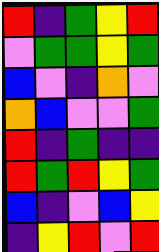[["red", "indigo", "green", "yellow", "red"], ["violet", "green", "green", "yellow", "green"], ["blue", "violet", "indigo", "orange", "violet"], ["orange", "blue", "violet", "violet", "green"], ["red", "indigo", "green", "indigo", "indigo"], ["red", "green", "red", "yellow", "green"], ["blue", "indigo", "violet", "blue", "yellow"], ["indigo", "yellow", "red", "violet", "red"]]